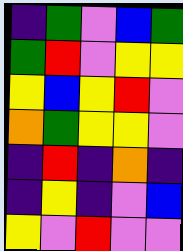[["indigo", "green", "violet", "blue", "green"], ["green", "red", "violet", "yellow", "yellow"], ["yellow", "blue", "yellow", "red", "violet"], ["orange", "green", "yellow", "yellow", "violet"], ["indigo", "red", "indigo", "orange", "indigo"], ["indigo", "yellow", "indigo", "violet", "blue"], ["yellow", "violet", "red", "violet", "violet"]]